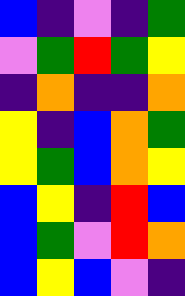[["blue", "indigo", "violet", "indigo", "green"], ["violet", "green", "red", "green", "yellow"], ["indigo", "orange", "indigo", "indigo", "orange"], ["yellow", "indigo", "blue", "orange", "green"], ["yellow", "green", "blue", "orange", "yellow"], ["blue", "yellow", "indigo", "red", "blue"], ["blue", "green", "violet", "red", "orange"], ["blue", "yellow", "blue", "violet", "indigo"]]